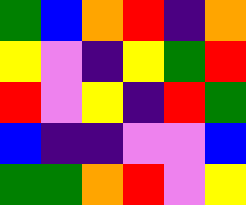[["green", "blue", "orange", "red", "indigo", "orange"], ["yellow", "violet", "indigo", "yellow", "green", "red"], ["red", "violet", "yellow", "indigo", "red", "green"], ["blue", "indigo", "indigo", "violet", "violet", "blue"], ["green", "green", "orange", "red", "violet", "yellow"]]